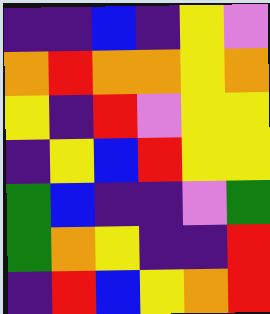[["indigo", "indigo", "blue", "indigo", "yellow", "violet"], ["orange", "red", "orange", "orange", "yellow", "orange"], ["yellow", "indigo", "red", "violet", "yellow", "yellow"], ["indigo", "yellow", "blue", "red", "yellow", "yellow"], ["green", "blue", "indigo", "indigo", "violet", "green"], ["green", "orange", "yellow", "indigo", "indigo", "red"], ["indigo", "red", "blue", "yellow", "orange", "red"]]